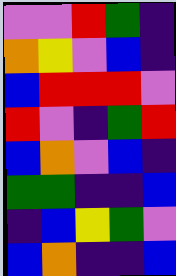[["violet", "violet", "red", "green", "indigo"], ["orange", "yellow", "violet", "blue", "indigo"], ["blue", "red", "red", "red", "violet"], ["red", "violet", "indigo", "green", "red"], ["blue", "orange", "violet", "blue", "indigo"], ["green", "green", "indigo", "indigo", "blue"], ["indigo", "blue", "yellow", "green", "violet"], ["blue", "orange", "indigo", "indigo", "blue"]]